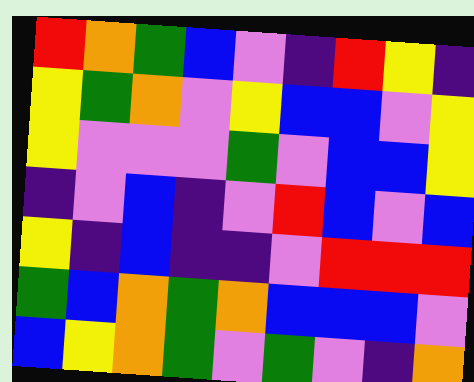[["red", "orange", "green", "blue", "violet", "indigo", "red", "yellow", "indigo"], ["yellow", "green", "orange", "violet", "yellow", "blue", "blue", "violet", "yellow"], ["yellow", "violet", "violet", "violet", "green", "violet", "blue", "blue", "yellow"], ["indigo", "violet", "blue", "indigo", "violet", "red", "blue", "violet", "blue"], ["yellow", "indigo", "blue", "indigo", "indigo", "violet", "red", "red", "red"], ["green", "blue", "orange", "green", "orange", "blue", "blue", "blue", "violet"], ["blue", "yellow", "orange", "green", "violet", "green", "violet", "indigo", "orange"]]